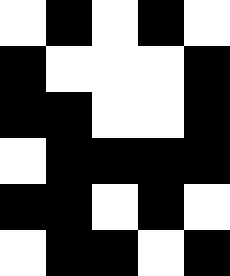[["white", "black", "white", "black", "white"], ["black", "white", "white", "white", "black"], ["black", "black", "white", "white", "black"], ["white", "black", "black", "black", "black"], ["black", "black", "white", "black", "white"], ["white", "black", "black", "white", "black"]]